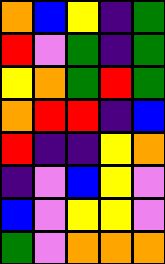[["orange", "blue", "yellow", "indigo", "green"], ["red", "violet", "green", "indigo", "green"], ["yellow", "orange", "green", "red", "green"], ["orange", "red", "red", "indigo", "blue"], ["red", "indigo", "indigo", "yellow", "orange"], ["indigo", "violet", "blue", "yellow", "violet"], ["blue", "violet", "yellow", "yellow", "violet"], ["green", "violet", "orange", "orange", "orange"]]